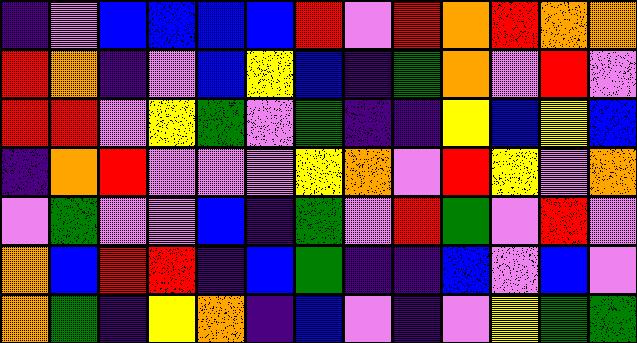[["indigo", "violet", "blue", "blue", "blue", "blue", "red", "violet", "red", "orange", "red", "orange", "orange"], ["red", "orange", "indigo", "violet", "blue", "yellow", "blue", "indigo", "green", "orange", "violet", "red", "violet"], ["red", "red", "violet", "yellow", "green", "violet", "green", "indigo", "indigo", "yellow", "blue", "yellow", "blue"], ["indigo", "orange", "red", "violet", "violet", "violet", "yellow", "orange", "violet", "red", "yellow", "violet", "orange"], ["violet", "green", "violet", "violet", "blue", "indigo", "green", "violet", "red", "green", "violet", "red", "violet"], ["orange", "blue", "red", "red", "indigo", "blue", "green", "indigo", "indigo", "blue", "violet", "blue", "violet"], ["orange", "green", "indigo", "yellow", "orange", "indigo", "blue", "violet", "indigo", "violet", "yellow", "green", "green"]]